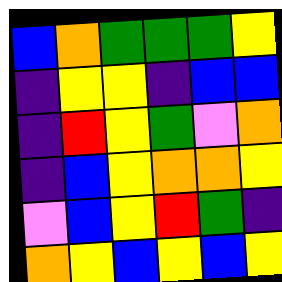[["blue", "orange", "green", "green", "green", "yellow"], ["indigo", "yellow", "yellow", "indigo", "blue", "blue"], ["indigo", "red", "yellow", "green", "violet", "orange"], ["indigo", "blue", "yellow", "orange", "orange", "yellow"], ["violet", "blue", "yellow", "red", "green", "indigo"], ["orange", "yellow", "blue", "yellow", "blue", "yellow"]]